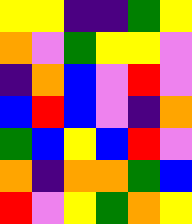[["yellow", "yellow", "indigo", "indigo", "green", "yellow"], ["orange", "violet", "green", "yellow", "yellow", "violet"], ["indigo", "orange", "blue", "violet", "red", "violet"], ["blue", "red", "blue", "violet", "indigo", "orange"], ["green", "blue", "yellow", "blue", "red", "violet"], ["orange", "indigo", "orange", "orange", "green", "blue"], ["red", "violet", "yellow", "green", "orange", "yellow"]]